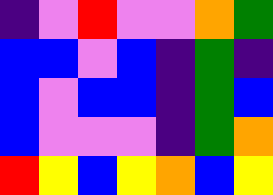[["indigo", "violet", "red", "violet", "violet", "orange", "green"], ["blue", "blue", "violet", "blue", "indigo", "green", "indigo"], ["blue", "violet", "blue", "blue", "indigo", "green", "blue"], ["blue", "violet", "violet", "violet", "indigo", "green", "orange"], ["red", "yellow", "blue", "yellow", "orange", "blue", "yellow"]]